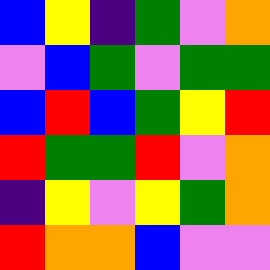[["blue", "yellow", "indigo", "green", "violet", "orange"], ["violet", "blue", "green", "violet", "green", "green"], ["blue", "red", "blue", "green", "yellow", "red"], ["red", "green", "green", "red", "violet", "orange"], ["indigo", "yellow", "violet", "yellow", "green", "orange"], ["red", "orange", "orange", "blue", "violet", "violet"]]